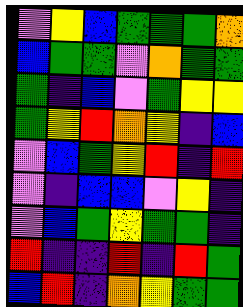[["violet", "yellow", "blue", "green", "green", "green", "orange"], ["blue", "green", "green", "violet", "orange", "green", "green"], ["green", "indigo", "blue", "violet", "green", "yellow", "yellow"], ["green", "yellow", "red", "orange", "yellow", "indigo", "blue"], ["violet", "blue", "green", "yellow", "red", "indigo", "red"], ["violet", "indigo", "blue", "blue", "violet", "yellow", "indigo"], ["violet", "blue", "green", "yellow", "green", "green", "indigo"], ["red", "indigo", "indigo", "red", "indigo", "red", "green"], ["blue", "red", "indigo", "orange", "yellow", "green", "green"]]